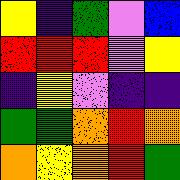[["yellow", "indigo", "green", "violet", "blue"], ["red", "red", "red", "violet", "yellow"], ["indigo", "yellow", "violet", "indigo", "indigo"], ["green", "green", "orange", "red", "orange"], ["orange", "yellow", "orange", "red", "green"]]